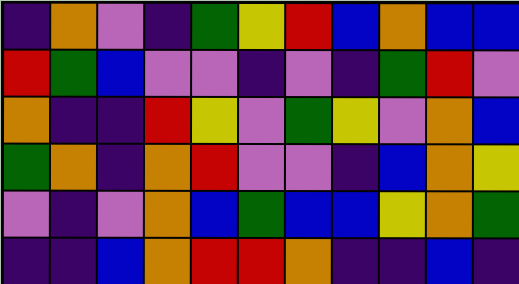[["indigo", "orange", "violet", "indigo", "green", "yellow", "red", "blue", "orange", "blue", "blue"], ["red", "green", "blue", "violet", "violet", "indigo", "violet", "indigo", "green", "red", "violet"], ["orange", "indigo", "indigo", "red", "yellow", "violet", "green", "yellow", "violet", "orange", "blue"], ["green", "orange", "indigo", "orange", "red", "violet", "violet", "indigo", "blue", "orange", "yellow"], ["violet", "indigo", "violet", "orange", "blue", "green", "blue", "blue", "yellow", "orange", "green"], ["indigo", "indigo", "blue", "orange", "red", "red", "orange", "indigo", "indigo", "blue", "indigo"]]